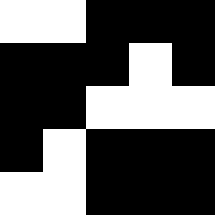[["white", "white", "black", "black", "black"], ["black", "black", "black", "white", "black"], ["black", "black", "white", "white", "white"], ["black", "white", "black", "black", "black"], ["white", "white", "black", "black", "black"]]